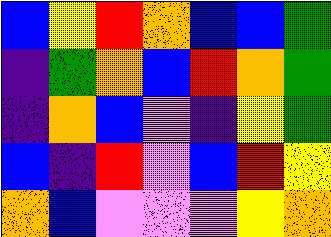[["blue", "yellow", "red", "orange", "blue", "blue", "green"], ["indigo", "green", "orange", "blue", "red", "orange", "green"], ["indigo", "orange", "blue", "violet", "indigo", "yellow", "green"], ["blue", "indigo", "red", "violet", "blue", "red", "yellow"], ["orange", "blue", "violet", "violet", "violet", "yellow", "orange"]]